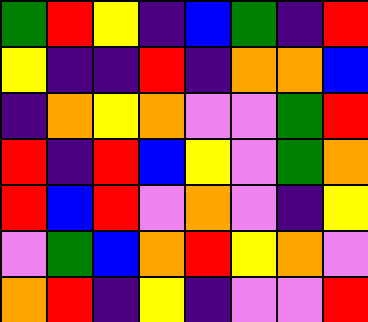[["green", "red", "yellow", "indigo", "blue", "green", "indigo", "red"], ["yellow", "indigo", "indigo", "red", "indigo", "orange", "orange", "blue"], ["indigo", "orange", "yellow", "orange", "violet", "violet", "green", "red"], ["red", "indigo", "red", "blue", "yellow", "violet", "green", "orange"], ["red", "blue", "red", "violet", "orange", "violet", "indigo", "yellow"], ["violet", "green", "blue", "orange", "red", "yellow", "orange", "violet"], ["orange", "red", "indigo", "yellow", "indigo", "violet", "violet", "red"]]